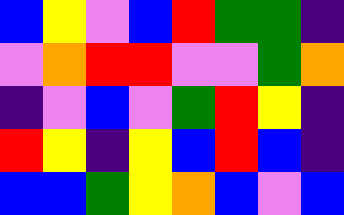[["blue", "yellow", "violet", "blue", "red", "green", "green", "indigo"], ["violet", "orange", "red", "red", "violet", "violet", "green", "orange"], ["indigo", "violet", "blue", "violet", "green", "red", "yellow", "indigo"], ["red", "yellow", "indigo", "yellow", "blue", "red", "blue", "indigo"], ["blue", "blue", "green", "yellow", "orange", "blue", "violet", "blue"]]